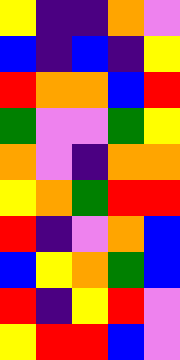[["yellow", "indigo", "indigo", "orange", "violet"], ["blue", "indigo", "blue", "indigo", "yellow"], ["red", "orange", "orange", "blue", "red"], ["green", "violet", "violet", "green", "yellow"], ["orange", "violet", "indigo", "orange", "orange"], ["yellow", "orange", "green", "red", "red"], ["red", "indigo", "violet", "orange", "blue"], ["blue", "yellow", "orange", "green", "blue"], ["red", "indigo", "yellow", "red", "violet"], ["yellow", "red", "red", "blue", "violet"]]